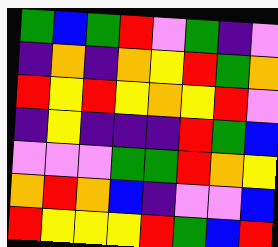[["green", "blue", "green", "red", "violet", "green", "indigo", "violet"], ["indigo", "orange", "indigo", "orange", "yellow", "red", "green", "orange"], ["red", "yellow", "red", "yellow", "orange", "yellow", "red", "violet"], ["indigo", "yellow", "indigo", "indigo", "indigo", "red", "green", "blue"], ["violet", "violet", "violet", "green", "green", "red", "orange", "yellow"], ["orange", "red", "orange", "blue", "indigo", "violet", "violet", "blue"], ["red", "yellow", "yellow", "yellow", "red", "green", "blue", "red"]]